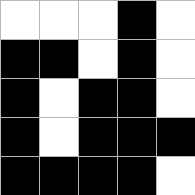[["white", "white", "white", "black", "white"], ["black", "black", "white", "black", "white"], ["black", "white", "black", "black", "white"], ["black", "white", "black", "black", "black"], ["black", "black", "black", "black", "white"]]